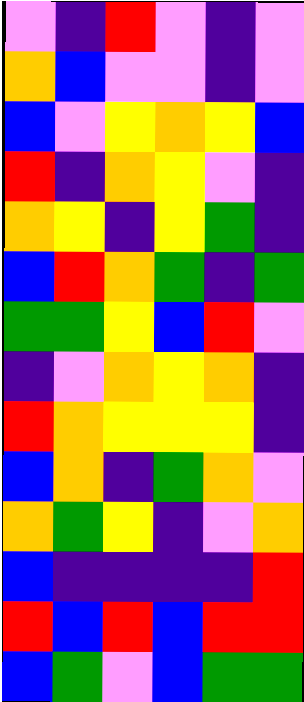[["violet", "indigo", "red", "violet", "indigo", "violet"], ["orange", "blue", "violet", "violet", "indigo", "violet"], ["blue", "violet", "yellow", "orange", "yellow", "blue"], ["red", "indigo", "orange", "yellow", "violet", "indigo"], ["orange", "yellow", "indigo", "yellow", "green", "indigo"], ["blue", "red", "orange", "green", "indigo", "green"], ["green", "green", "yellow", "blue", "red", "violet"], ["indigo", "violet", "orange", "yellow", "orange", "indigo"], ["red", "orange", "yellow", "yellow", "yellow", "indigo"], ["blue", "orange", "indigo", "green", "orange", "violet"], ["orange", "green", "yellow", "indigo", "violet", "orange"], ["blue", "indigo", "indigo", "indigo", "indigo", "red"], ["red", "blue", "red", "blue", "red", "red"], ["blue", "green", "violet", "blue", "green", "green"]]